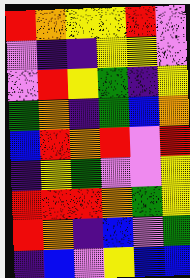[["red", "orange", "yellow", "yellow", "red", "violet"], ["violet", "indigo", "indigo", "yellow", "yellow", "violet"], ["violet", "red", "yellow", "green", "indigo", "yellow"], ["green", "orange", "indigo", "green", "blue", "orange"], ["blue", "red", "orange", "red", "violet", "red"], ["indigo", "yellow", "green", "violet", "violet", "yellow"], ["red", "red", "red", "orange", "green", "yellow"], ["red", "orange", "indigo", "blue", "violet", "green"], ["indigo", "blue", "violet", "yellow", "blue", "blue"]]